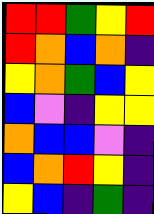[["red", "red", "green", "yellow", "red"], ["red", "orange", "blue", "orange", "indigo"], ["yellow", "orange", "green", "blue", "yellow"], ["blue", "violet", "indigo", "yellow", "yellow"], ["orange", "blue", "blue", "violet", "indigo"], ["blue", "orange", "red", "yellow", "indigo"], ["yellow", "blue", "indigo", "green", "indigo"]]